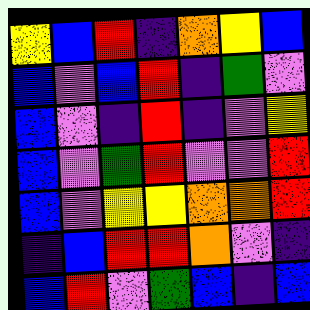[["yellow", "blue", "red", "indigo", "orange", "yellow", "blue"], ["blue", "violet", "blue", "red", "indigo", "green", "violet"], ["blue", "violet", "indigo", "red", "indigo", "violet", "yellow"], ["blue", "violet", "green", "red", "violet", "violet", "red"], ["blue", "violet", "yellow", "yellow", "orange", "orange", "red"], ["indigo", "blue", "red", "red", "orange", "violet", "indigo"], ["blue", "red", "violet", "green", "blue", "indigo", "blue"]]